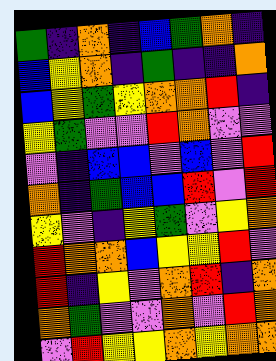[["green", "indigo", "orange", "indigo", "blue", "green", "orange", "indigo"], ["blue", "yellow", "orange", "indigo", "green", "indigo", "indigo", "orange"], ["blue", "yellow", "green", "yellow", "orange", "orange", "red", "indigo"], ["yellow", "green", "violet", "violet", "red", "orange", "violet", "violet"], ["violet", "indigo", "blue", "blue", "violet", "blue", "violet", "red"], ["orange", "indigo", "green", "blue", "blue", "red", "violet", "red"], ["yellow", "violet", "indigo", "yellow", "green", "violet", "yellow", "orange"], ["red", "orange", "orange", "blue", "yellow", "yellow", "red", "violet"], ["red", "indigo", "yellow", "violet", "orange", "red", "indigo", "orange"], ["orange", "green", "violet", "violet", "orange", "violet", "red", "orange"], ["violet", "red", "yellow", "yellow", "orange", "yellow", "orange", "orange"]]